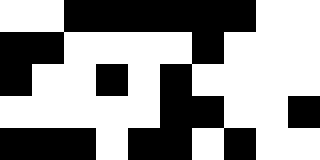[["white", "white", "black", "black", "black", "black", "black", "black", "white", "white"], ["black", "black", "white", "white", "white", "white", "black", "white", "white", "white"], ["black", "white", "white", "black", "white", "black", "white", "white", "white", "white"], ["white", "white", "white", "white", "white", "black", "black", "white", "white", "black"], ["black", "black", "black", "white", "black", "black", "white", "black", "white", "white"]]